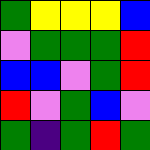[["green", "yellow", "yellow", "yellow", "blue"], ["violet", "green", "green", "green", "red"], ["blue", "blue", "violet", "green", "red"], ["red", "violet", "green", "blue", "violet"], ["green", "indigo", "green", "red", "green"]]